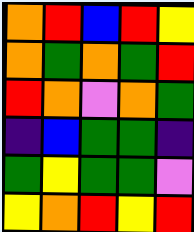[["orange", "red", "blue", "red", "yellow"], ["orange", "green", "orange", "green", "red"], ["red", "orange", "violet", "orange", "green"], ["indigo", "blue", "green", "green", "indigo"], ["green", "yellow", "green", "green", "violet"], ["yellow", "orange", "red", "yellow", "red"]]